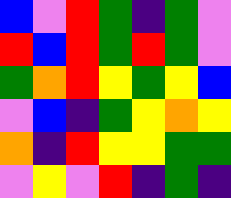[["blue", "violet", "red", "green", "indigo", "green", "violet"], ["red", "blue", "red", "green", "red", "green", "violet"], ["green", "orange", "red", "yellow", "green", "yellow", "blue"], ["violet", "blue", "indigo", "green", "yellow", "orange", "yellow"], ["orange", "indigo", "red", "yellow", "yellow", "green", "green"], ["violet", "yellow", "violet", "red", "indigo", "green", "indigo"]]